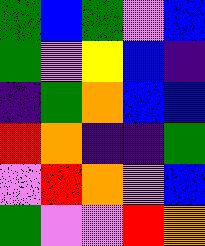[["green", "blue", "green", "violet", "blue"], ["green", "violet", "yellow", "blue", "indigo"], ["indigo", "green", "orange", "blue", "blue"], ["red", "orange", "indigo", "indigo", "green"], ["violet", "red", "orange", "violet", "blue"], ["green", "violet", "violet", "red", "orange"]]